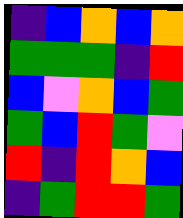[["indigo", "blue", "orange", "blue", "orange"], ["green", "green", "green", "indigo", "red"], ["blue", "violet", "orange", "blue", "green"], ["green", "blue", "red", "green", "violet"], ["red", "indigo", "red", "orange", "blue"], ["indigo", "green", "red", "red", "green"]]